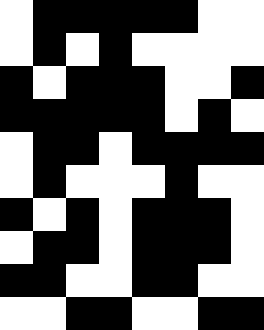[["white", "black", "black", "black", "black", "black", "white", "white"], ["white", "black", "white", "black", "white", "white", "white", "white"], ["black", "white", "black", "black", "black", "white", "white", "black"], ["black", "black", "black", "black", "black", "white", "black", "white"], ["white", "black", "black", "white", "black", "black", "black", "black"], ["white", "black", "white", "white", "white", "black", "white", "white"], ["black", "white", "black", "white", "black", "black", "black", "white"], ["white", "black", "black", "white", "black", "black", "black", "white"], ["black", "black", "white", "white", "black", "black", "white", "white"], ["white", "white", "black", "black", "white", "white", "black", "black"]]